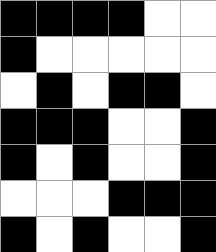[["black", "black", "black", "black", "white", "white"], ["black", "white", "white", "white", "white", "white"], ["white", "black", "white", "black", "black", "white"], ["black", "black", "black", "white", "white", "black"], ["black", "white", "black", "white", "white", "black"], ["white", "white", "white", "black", "black", "black"], ["black", "white", "black", "white", "white", "black"]]